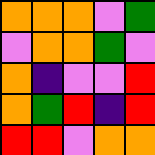[["orange", "orange", "orange", "violet", "green"], ["violet", "orange", "orange", "green", "violet"], ["orange", "indigo", "violet", "violet", "red"], ["orange", "green", "red", "indigo", "red"], ["red", "red", "violet", "orange", "orange"]]